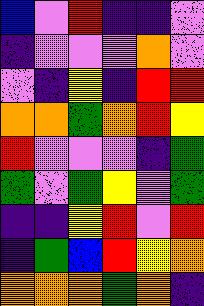[["blue", "violet", "red", "indigo", "indigo", "violet"], ["indigo", "violet", "violet", "violet", "orange", "violet"], ["violet", "indigo", "yellow", "indigo", "red", "red"], ["orange", "orange", "green", "orange", "red", "yellow"], ["red", "violet", "violet", "violet", "indigo", "green"], ["green", "violet", "green", "yellow", "violet", "green"], ["indigo", "indigo", "yellow", "red", "violet", "red"], ["indigo", "green", "blue", "red", "yellow", "orange"], ["orange", "orange", "orange", "green", "orange", "indigo"]]